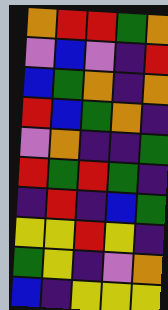[["orange", "red", "red", "green", "orange"], ["violet", "blue", "violet", "indigo", "red"], ["blue", "green", "orange", "indigo", "orange"], ["red", "blue", "green", "orange", "indigo"], ["violet", "orange", "indigo", "indigo", "green"], ["red", "green", "red", "green", "indigo"], ["indigo", "red", "indigo", "blue", "green"], ["yellow", "yellow", "red", "yellow", "indigo"], ["green", "yellow", "indigo", "violet", "orange"], ["blue", "indigo", "yellow", "yellow", "yellow"]]